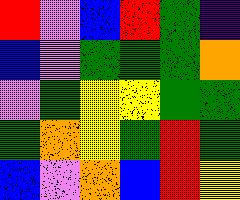[["red", "violet", "blue", "red", "green", "indigo"], ["blue", "violet", "green", "green", "green", "orange"], ["violet", "green", "yellow", "yellow", "green", "green"], ["green", "orange", "yellow", "green", "red", "green"], ["blue", "violet", "orange", "blue", "red", "yellow"]]